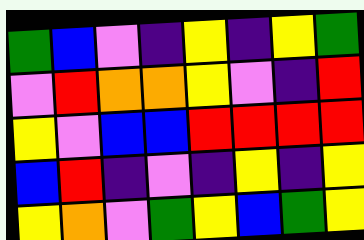[["green", "blue", "violet", "indigo", "yellow", "indigo", "yellow", "green"], ["violet", "red", "orange", "orange", "yellow", "violet", "indigo", "red"], ["yellow", "violet", "blue", "blue", "red", "red", "red", "red"], ["blue", "red", "indigo", "violet", "indigo", "yellow", "indigo", "yellow"], ["yellow", "orange", "violet", "green", "yellow", "blue", "green", "yellow"]]